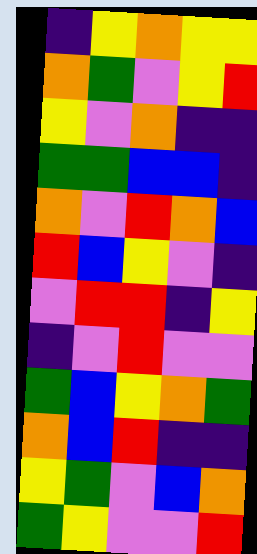[["indigo", "yellow", "orange", "yellow", "yellow"], ["orange", "green", "violet", "yellow", "red"], ["yellow", "violet", "orange", "indigo", "indigo"], ["green", "green", "blue", "blue", "indigo"], ["orange", "violet", "red", "orange", "blue"], ["red", "blue", "yellow", "violet", "indigo"], ["violet", "red", "red", "indigo", "yellow"], ["indigo", "violet", "red", "violet", "violet"], ["green", "blue", "yellow", "orange", "green"], ["orange", "blue", "red", "indigo", "indigo"], ["yellow", "green", "violet", "blue", "orange"], ["green", "yellow", "violet", "violet", "red"]]